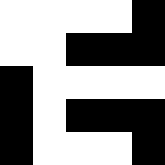[["white", "white", "white", "white", "black"], ["white", "white", "black", "black", "black"], ["black", "white", "white", "white", "white"], ["black", "white", "black", "black", "black"], ["black", "white", "white", "white", "black"]]